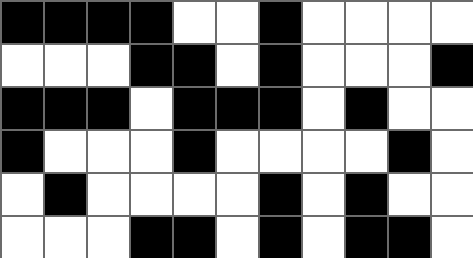[["black", "black", "black", "black", "white", "white", "black", "white", "white", "white", "white"], ["white", "white", "white", "black", "black", "white", "black", "white", "white", "white", "black"], ["black", "black", "black", "white", "black", "black", "black", "white", "black", "white", "white"], ["black", "white", "white", "white", "black", "white", "white", "white", "white", "black", "white"], ["white", "black", "white", "white", "white", "white", "black", "white", "black", "white", "white"], ["white", "white", "white", "black", "black", "white", "black", "white", "black", "black", "white"]]